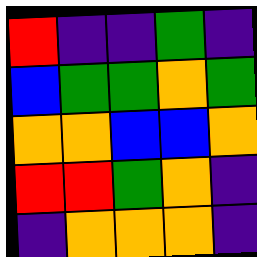[["red", "indigo", "indigo", "green", "indigo"], ["blue", "green", "green", "orange", "green"], ["orange", "orange", "blue", "blue", "orange"], ["red", "red", "green", "orange", "indigo"], ["indigo", "orange", "orange", "orange", "indigo"]]